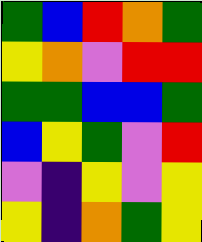[["green", "blue", "red", "orange", "green"], ["yellow", "orange", "violet", "red", "red"], ["green", "green", "blue", "blue", "green"], ["blue", "yellow", "green", "violet", "red"], ["violet", "indigo", "yellow", "violet", "yellow"], ["yellow", "indigo", "orange", "green", "yellow"]]